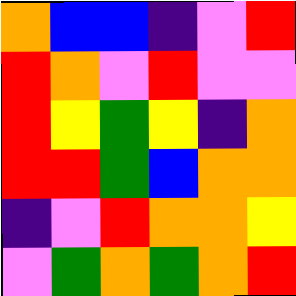[["orange", "blue", "blue", "indigo", "violet", "red"], ["red", "orange", "violet", "red", "violet", "violet"], ["red", "yellow", "green", "yellow", "indigo", "orange"], ["red", "red", "green", "blue", "orange", "orange"], ["indigo", "violet", "red", "orange", "orange", "yellow"], ["violet", "green", "orange", "green", "orange", "red"]]